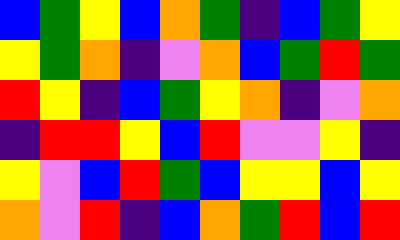[["blue", "green", "yellow", "blue", "orange", "green", "indigo", "blue", "green", "yellow"], ["yellow", "green", "orange", "indigo", "violet", "orange", "blue", "green", "red", "green"], ["red", "yellow", "indigo", "blue", "green", "yellow", "orange", "indigo", "violet", "orange"], ["indigo", "red", "red", "yellow", "blue", "red", "violet", "violet", "yellow", "indigo"], ["yellow", "violet", "blue", "red", "green", "blue", "yellow", "yellow", "blue", "yellow"], ["orange", "violet", "red", "indigo", "blue", "orange", "green", "red", "blue", "red"]]